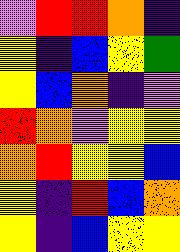[["violet", "red", "red", "orange", "indigo"], ["yellow", "indigo", "blue", "yellow", "green"], ["yellow", "blue", "orange", "indigo", "violet"], ["red", "orange", "violet", "yellow", "yellow"], ["orange", "red", "yellow", "yellow", "blue"], ["yellow", "indigo", "red", "blue", "orange"], ["yellow", "indigo", "blue", "yellow", "yellow"]]